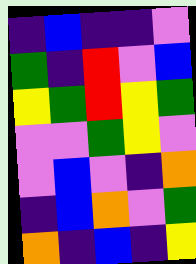[["indigo", "blue", "indigo", "indigo", "violet"], ["green", "indigo", "red", "violet", "blue"], ["yellow", "green", "red", "yellow", "green"], ["violet", "violet", "green", "yellow", "violet"], ["violet", "blue", "violet", "indigo", "orange"], ["indigo", "blue", "orange", "violet", "green"], ["orange", "indigo", "blue", "indigo", "yellow"]]